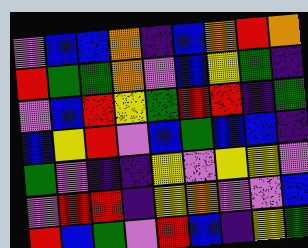[["violet", "blue", "blue", "orange", "indigo", "blue", "orange", "red", "orange"], ["red", "green", "green", "orange", "violet", "blue", "yellow", "green", "indigo"], ["violet", "blue", "red", "yellow", "green", "red", "red", "indigo", "green"], ["blue", "yellow", "red", "violet", "blue", "green", "blue", "blue", "indigo"], ["green", "violet", "indigo", "indigo", "yellow", "violet", "yellow", "yellow", "violet"], ["violet", "red", "red", "indigo", "yellow", "orange", "violet", "violet", "blue"], ["red", "blue", "green", "violet", "red", "blue", "indigo", "yellow", "green"]]